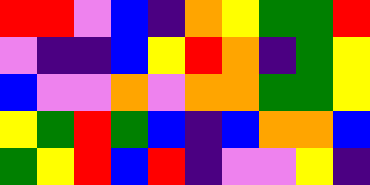[["red", "red", "violet", "blue", "indigo", "orange", "yellow", "green", "green", "red"], ["violet", "indigo", "indigo", "blue", "yellow", "red", "orange", "indigo", "green", "yellow"], ["blue", "violet", "violet", "orange", "violet", "orange", "orange", "green", "green", "yellow"], ["yellow", "green", "red", "green", "blue", "indigo", "blue", "orange", "orange", "blue"], ["green", "yellow", "red", "blue", "red", "indigo", "violet", "violet", "yellow", "indigo"]]